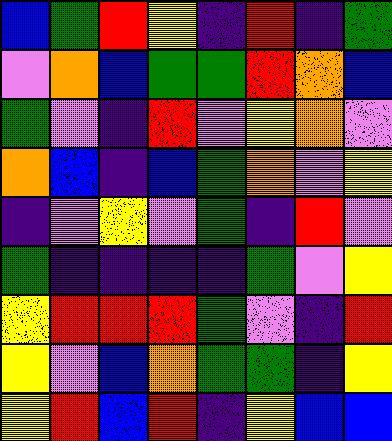[["blue", "green", "red", "yellow", "indigo", "red", "indigo", "green"], ["violet", "orange", "blue", "green", "green", "red", "orange", "blue"], ["green", "violet", "indigo", "red", "violet", "yellow", "orange", "violet"], ["orange", "blue", "indigo", "blue", "green", "orange", "violet", "yellow"], ["indigo", "violet", "yellow", "violet", "green", "indigo", "red", "violet"], ["green", "indigo", "indigo", "indigo", "indigo", "green", "violet", "yellow"], ["yellow", "red", "red", "red", "green", "violet", "indigo", "red"], ["yellow", "violet", "blue", "orange", "green", "green", "indigo", "yellow"], ["yellow", "red", "blue", "red", "indigo", "yellow", "blue", "blue"]]